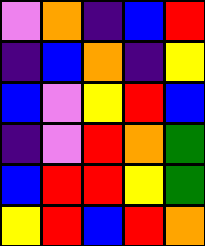[["violet", "orange", "indigo", "blue", "red"], ["indigo", "blue", "orange", "indigo", "yellow"], ["blue", "violet", "yellow", "red", "blue"], ["indigo", "violet", "red", "orange", "green"], ["blue", "red", "red", "yellow", "green"], ["yellow", "red", "blue", "red", "orange"]]